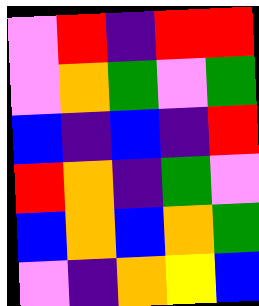[["violet", "red", "indigo", "red", "red"], ["violet", "orange", "green", "violet", "green"], ["blue", "indigo", "blue", "indigo", "red"], ["red", "orange", "indigo", "green", "violet"], ["blue", "orange", "blue", "orange", "green"], ["violet", "indigo", "orange", "yellow", "blue"]]